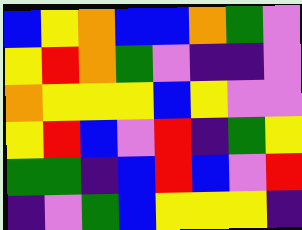[["blue", "yellow", "orange", "blue", "blue", "orange", "green", "violet"], ["yellow", "red", "orange", "green", "violet", "indigo", "indigo", "violet"], ["orange", "yellow", "yellow", "yellow", "blue", "yellow", "violet", "violet"], ["yellow", "red", "blue", "violet", "red", "indigo", "green", "yellow"], ["green", "green", "indigo", "blue", "red", "blue", "violet", "red"], ["indigo", "violet", "green", "blue", "yellow", "yellow", "yellow", "indigo"]]